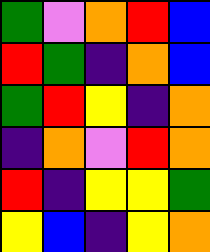[["green", "violet", "orange", "red", "blue"], ["red", "green", "indigo", "orange", "blue"], ["green", "red", "yellow", "indigo", "orange"], ["indigo", "orange", "violet", "red", "orange"], ["red", "indigo", "yellow", "yellow", "green"], ["yellow", "blue", "indigo", "yellow", "orange"]]